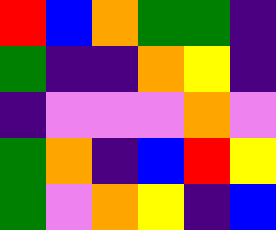[["red", "blue", "orange", "green", "green", "indigo"], ["green", "indigo", "indigo", "orange", "yellow", "indigo"], ["indigo", "violet", "violet", "violet", "orange", "violet"], ["green", "orange", "indigo", "blue", "red", "yellow"], ["green", "violet", "orange", "yellow", "indigo", "blue"]]